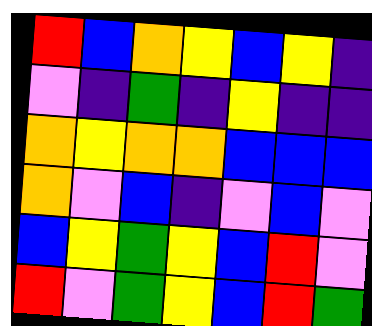[["red", "blue", "orange", "yellow", "blue", "yellow", "indigo"], ["violet", "indigo", "green", "indigo", "yellow", "indigo", "indigo"], ["orange", "yellow", "orange", "orange", "blue", "blue", "blue"], ["orange", "violet", "blue", "indigo", "violet", "blue", "violet"], ["blue", "yellow", "green", "yellow", "blue", "red", "violet"], ["red", "violet", "green", "yellow", "blue", "red", "green"]]